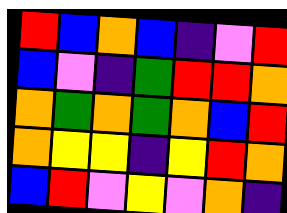[["red", "blue", "orange", "blue", "indigo", "violet", "red"], ["blue", "violet", "indigo", "green", "red", "red", "orange"], ["orange", "green", "orange", "green", "orange", "blue", "red"], ["orange", "yellow", "yellow", "indigo", "yellow", "red", "orange"], ["blue", "red", "violet", "yellow", "violet", "orange", "indigo"]]